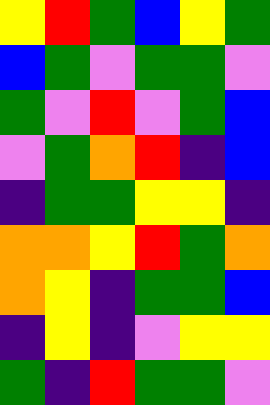[["yellow", "red", "green", "blue", "yellow", "green"], ["blue", "green", "violet", "green", "green", "violet"], ["green", "violet", "red", "violet", "green", "blue"], ["violet", "green", "orange", "red", "indigo", "blue"], ["indigo", "green", "green", "yellow", "yellow", "indigo"], ["orange", "orange", "yellow", "red", "green", "orange"], ["orange", "yellow", "indigo", "green", "green", "blue"], ["indigo", "yellow", "indigo", "violet", "yellow", "yellow"], ["green", "indigo", "red", "green", "green", "violet"]]